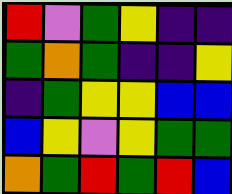[["red", "violet", "green", "yellow", "indigo", "indigo"], ["green", "orange", "green", "indigo", "indigo", "yellow"], ["indigo", "green", "yellow", "yellow", "blue", "blue"], ["blue", "yellow", "violet", "yellow", "green", "green"], ["orange", "green", "red", "green", "red", "blue"]]